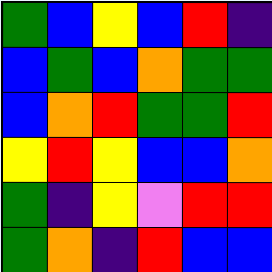[["green", "blue", "yellow", "blue", "red", "indigo"], ["blue", "green", "blue", "orange", "green", "green"], ["blue", "orange", "red", "green", "green", "red"], ["yellow", "red", "yellow", "blue", "blue", "orange"], ["green", "indigo", "yellow", "violet", "red", "red"], ["green", "orange", "indigo", "red", "blue", "blue"]]